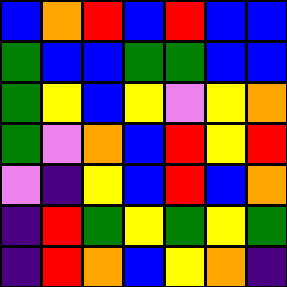[["blue", "orange", "red", "blue", "red", "blue", "blue"], ["green", "blue", "blue", "green", "green", "blue", "blue"], ["green", "yellow", "blue", "yellow", "violet", "yellow", "orange"], ["green", "violet", "orange", "blue", "red", "yellow", "red"], ["violet", "indigo", "yellow", "blue", "red", "blue", "orange"], ["indigo", "red", "green", "yellow", "green", "yellow", "green"], ["indigo", "red", "orange", "blue", "yellow", "orange", "indigo"]]